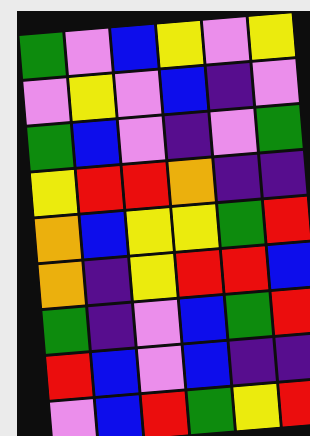[["green", "violet", "blue", "yellow", "violet", "yellow"], ["violet", "yellow", "violet", "blue", "indigo", "violet"], ["green", "blue", "violet", "indigo", "violet", "green"], ["yellow", "red", "red", "orange", "indigo", "indigo"], ["orange", "blue", "yellow", "yellow", "green", "red"], ["orange", "indigo", "yellow", "red", "red", "blue"], ["green", "indigo", "violet", "blue", "green", "red"], ["red", "blue", "violet", "blue", "indigo", "indigo"], ["violet", "blue", "red", "green", "yellow", "red"]]